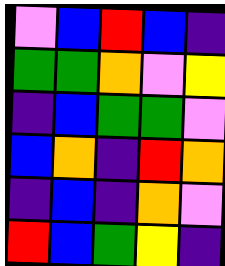[["violet", "blue", "red", "blue", "indigo"], ["green", "green", "orange", "violet", "yellow"], ["indigo", "blue", "green", "green", "violet"], ["blue", "orange", "indigo", "red", "orange"], ["indigo", "blue", "indigo", "orange", "violet"], ["red", "blue", "green", "yellow", "indigo"]]